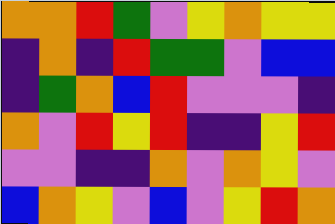[["orange", "orange", "red", "green", "violet", "yellow", "orange", "yellow", "yellow"], ["indigo", "orange", "indigo", "red", "green", "green", "violet", "blue", "blue"], ["indigo", "green", "orange", "blue", "red", "violet", "violet", "violet", "indigo"], ["orange", "violet", "red", "yellow", "red", "indigo", "indigo", "yellow", "red"], ["violet", "violet", "indigo", "indigo", "orange", "violet", "orange", "yellow", "violet"], ["blue", "orange", "yellow", "violet", "blue", "violet", "yellow", "red", "orange"]]